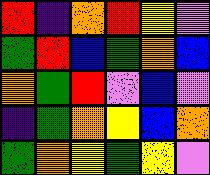[["red", "indigo", "orange", "red", "yellow", "violet"], ["green", "red", "blue", "green", "orange", "blue"], ["orange", "green", "red", "violet", "blue", "violet"], ["indigo", "green", "orange", "yellow", "blue", "orange"], ["green", "orange", "yellow", "green", "yellow", "violet"]]